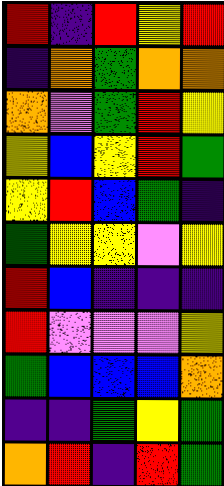[["red", "indigo", "red", "yellow", "red"], ["indigo", "orange", "green", "orange", "orange"], ["orange", "violet", "green", "red", "yellow"], ["yellow", "blue", "yellow", "red", "green"], ["yellow", "red", "blue", "green", "indigo"], ["green", "yellow", "yellow", "violet", "yellow"], ["red", "blue", "indigo", "indigo", "indigo"], ["red", "violet", "violet", "violet", "yellow"], ["green", "blue", "blue", "blue", "orange"], ["indigo", "indigo", "green", "yellow", "green"], ["orange", "red", "indigo", "red", "green"]]